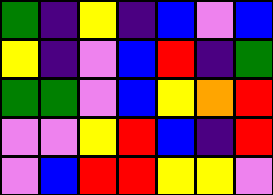[["green", "indigo", "yellow", "indigo", "blue", "violet", "blue"], ["yellow", "indigo", "violet", "blue", "red", "indigo", "green"], ["green", "green", "violet", "blue", "yellow", "orange", "red"], ["violet", "violet", "yellow", "red", "blue", "indigo", "red"], ["violet", "blue", "red", "red", "yellow", "yellow", "violet"]]